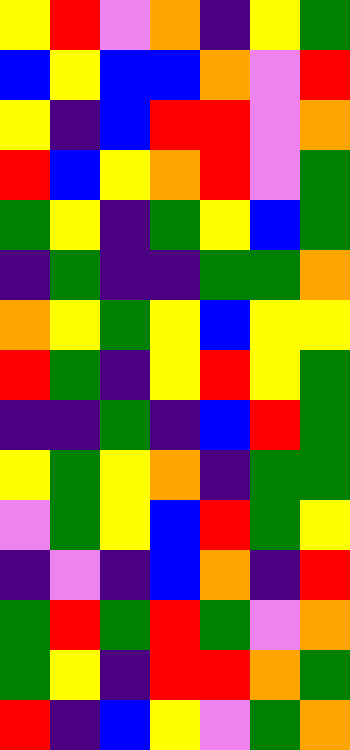[["yellow", "red", "violet", "orange", "indigo", "yellow", "green"], ["blue", "yellow", "blue", "blue", "orange", "violet", "red"], ["yellow", "indigo", "blue", "red", "red", "violet", "orange"], ["red", "blue", "yellow", "orange", "red", "violet", "green"], ["green", "yellow", "indigo", "green", "yellow", "blue", "green"], ["indigo", "green", "indigo", "indigo", "green", "green", "orange"], ["orange", "yellow", "green", "yellow", "blue", "yellow", "yellow"], ["red", "green", "indigo", "yellow", "red", "yellow", "green"], ["indigo", "indigo", "green", "indigo", "blue", "red", "green"], ["yellow", "green", "yellow", "orange", "indigo", "green", "green"], ["violet", "green", "yellow", "blue", "red", "green", "yellow"], ["indigo", "violet", "indigo", "blue", "orange", "indigo", "red"], ["green", "red", "green", "red", "green", "violet", "orange"], ["green", "yellow", "indigo", "red", "red", "orange", "green"], ["red", "indigo", "blue", "yellow", "violet", "green", "orange"]]